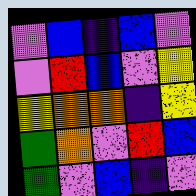[["violet", "blue", "indigo", "blue", "violet"], ["violet", "red", "blue", "violet", "yellow"], ["yellow", "orange", "orange", "indigo", "yellow"], ["green", "orange", "violet", "red", "blue"], ["green", "violet", "blue", "indigo", "violet"]]